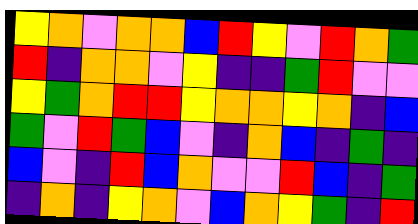[["yellow", "orange", "violet", "orange", "orange", "blue", "red", "yellow", "violet", "red", "orange", "green"], ["red", "indigo", "orange", "orange", "violet", "yellow", "indigo", "indigo", "green", "red", "violet", "violet"], ["yellow", "green", "orange", "red", "red", "yellow", "orange", "orange", "yellow", "orange", "indigo", "blue"], ["green", "violet", "red", "green", "blue", "violet", "indigo", "orange", "blue", "indigo", "green", "indigo"], ["blue", "violet", "indigo", "red", "blue", "orange", "violet", "violet", "red", "blue", "indigo", "green"], ["indigo", "orange", "indigo", "yellow", "orange", "violet", "blue", "orange", "yellow", "green", "indigo", "red"]]